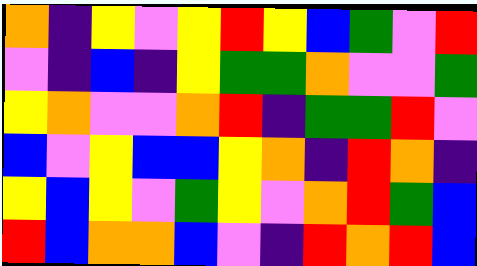[["orange", "indigo", "yellow", "violet", "yellow", "red", "yellow", "blue", "green", "violet", "red"], ["violet", "indigo", "blue", "indigo", "yellow", "green", "green", "orange", "violet", "violet", "green"], ["yellow", "orange", "violet", "violet", "orange", "red", "indigo", "green", "green", "red", "violet"], ["blue", "violet", "yellow", "blue", "blue", "yellow", "orange", "indigo", "red", "orange", "indigo"], ["yellow", "blue", "yellow", "violet", "green", "yellow", "violet", "orange", "red", "green", "blue"], ["red", "blue", "orange", "orange", "blue", "violet", "indigo", "red", "orange", "red", "blue"]]